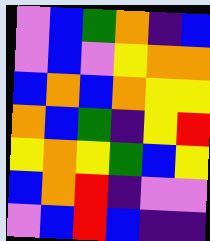[["violet", "blue", "green", "orange", "indigo", "blue"], ["violet", "blue", "violet", "yellow", "orange", "orange"], ["blue", "orange", "blue", "orange", "yellow", "yellow"], ["orange", "blue", "green", "indigo", "yellow", "red"], ["yellow", "orange", "yellow", "green", "blue", "yellow"], ["blue", "orange", "red", "indigo", "violet", "violet"], ["violet", "blue", "red", "blue", "indigo", "indigo"]]